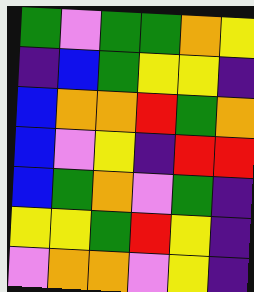[["green", "violet", "green", "green", "orange", "yellow"], ["indigo", "blue", "green", "yellow", "yellow", "indigo"], ["blue", "orange", "orange", "red", "green", "orange"], ["blue", "violet", "yellow", "indigo", "red", "red"], ["blue", "green", "orange", "violet", "green", "indigo"], ["yellow", "yellow", "green", "red", "yellow", "indigo"], ["violet", "orange", "orange", "violet", "yellow", "indigo"]]